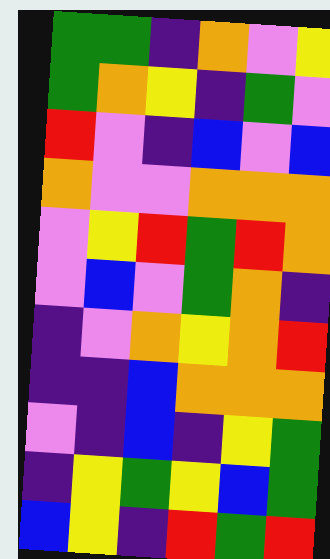[["green", "green", "indigo", "orange", "violet", "yellow"], ["green", "orange", "yellow", "indigo", "green", "violet"], ["red", "violet", "indigo", "blue", "violet", "blue"], ["orange", "violet", "violet", "orange", "orange", "orange"], ["violet", "yellow", "red", "green", "red", "orange"], ["violet", "blue", "violet", "green", "orange", "indigo"], ["indigo", "violet", "orange", "yellow", "orange", "red"], ["indigo", "indigo", "blue", "orange", "orange", "orange"], ["violet", "indigo", "blue", "indigo", "yellow", "green"], ["indigo", "yellow", "green", "yellow", "blue", "green"], ["blue", "yellow", "indigo", "red", "green", "red"]]